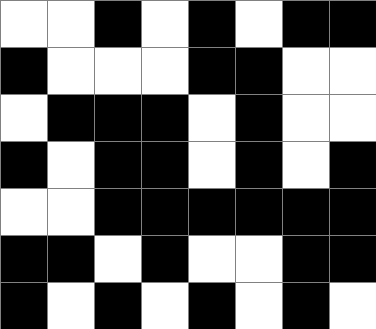[["white", "white", "black", "white", "black", "white", "black", "black"], ["black", "white", "white", "white", "black", "black", "white", "white"], ["white", "black", "black", "black", "white", "black", "white", "white"], ["black", "white", "black", "black", "white", "black", "white", "black"], ["white", "white", "black", "black", "black", "black", "black", "black"], ["black", "black", "white", "black", "white", "white", "black", "black"], ["black", "white", "black", "white", "black", "white", "black", "white"]]